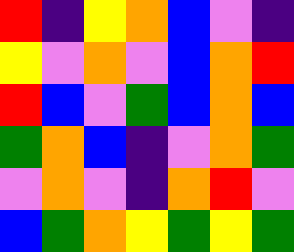[["red", "indigo", "yellow", "orange", "blue", "violet", "indigo"], ["yellow", "violet", "orange", "violet", "blue", "orange", "red"], ["red", "blue", "violet", "green", "blue", "orange", "blue"], ["green", "orange", "blue", "indigo", "violet", "orange", "green"], ["violet", "orange", "violet", "indigo", "orange", "red", "violet"], ["blue", "green", "orange", "yellow", "green", "yellow", "green"]]